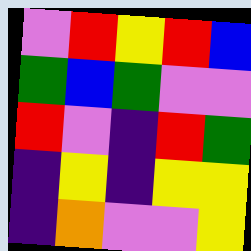[["violet", "red", "yellow", "red", "blue"], ["green", "blue", "green", "violet", "violet"], ["red", "violet", "indigo", "red", "green"], ["indigo", "yellow", "indigo", "yellow", "yellow"], ["indigo", "orange", "violet", "violet", "yellow"]]